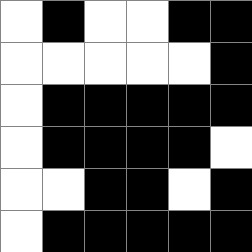[["white", "black", "white", "white", "black", "black"], ["white", "white", "white", "white", "white", "black"], ["white", "black", "black", "black", "black", "black"], ["white", "black", "black", "black", "black", "white"], ["white", "white", "black", "black", "white", "black"], ["white", "black", "black", "black", "black", "black"]]